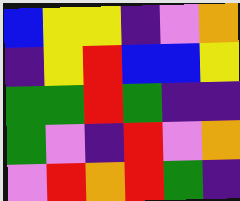[["blue", "yellow", "yellow", "indigo", "violet", "orange"], ["indigo", "yellow", "red", "blue", "blue", "yellow"], ["green", "green", "red", "green", "indigo", "indigo"], ["green", "violet", "indigo", "red", "violet", "orange"], ["violet", "red", "orange", "red", "green", "indigo"]]